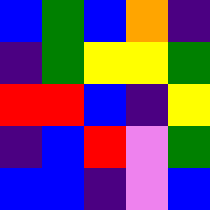[["blue", "green", "blue", "orange", "indigo"], ["indigo", "green", "yellow", "yellow", "green"], ["red", "red", "blue", "indigo", "yellow"], ["indigo", "blue", "red", "violet", "green"], ["blue", "blue", "indigo", "violet", "blue"]]